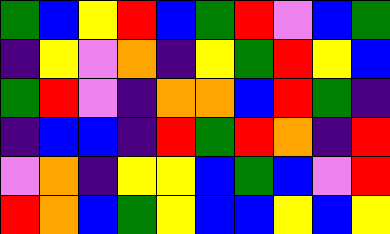[["green", "blue", "yellow", "red", "blue", "green", "red", "violet", "blue", "green"], ["indigo", "yellow", "violet", "orange", "indigo", "yellow", "green", "red", "yellow", "blue"], ["green", "red", "violet", "indigo", "orange", "orange", "blue", "red", "green", "indigo"], ["indigo", "blue", "blue", "indigo", "red", "green", "red", "orange", "indigo", "red"], ["violet", "orange", "indigo", "yellow", "yellow", "blue", "green", "blue", "violet", "red"], ["red", "orange", "blue", "green", "yellow", "blue", "blue", "yellow", "blue", "yellow"]]